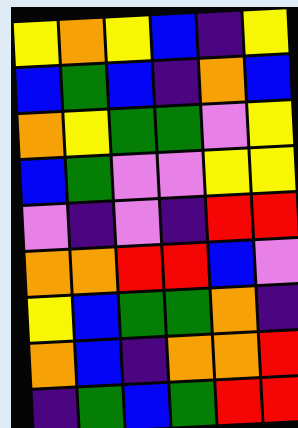[["yellow", "orange", "yellow", "blue", "indigo", "yellow"], ["blue", "green", "blue", "indigo", "orange", "blue"], ["orange", "yellow", "green", "green", "violet", "yellow"], ["blue", "green", "violet", "violet", "yellow", "yellow"], ["violet", "indigo", "violet", "indigo", "red", "red"], ["orange", "orange", "red", "red", "blue", "violet"], ["yellow", "blue", "green", "green", "orange", "indigo"], ["orange", "blue", "indigo", "orange", "orange", "red"], ["indigo", "green", "blue", "green", "red", "red"]]